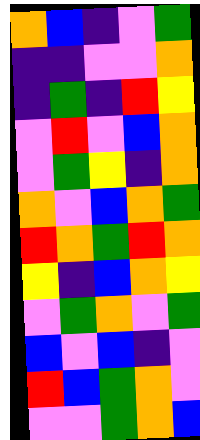[["orange", "blue", "indigo", "violet", "green"], ["indigo", "indigo", "violet", "violet", "orange"], ["indigo", "green", "indigo", "red", "yellow"], ["violet", "red", "violet", "blue", "orange"], ["violet", "green", "yellow", "indigo", "orange"], ["orange", "violet", "blue", "orange", "green"], ["red", "orange", "green", "red", "orange"], ["yellow", "indigo", "blue", "orange", "yellow"], ["violet", "green", "orange", "violet", "green"], ["blue", "violet", "blue", "indigo", "violet"], ["red", "blue", "green", "orange", "violet"], ["violet", "violet", "green", "orange", "blue"]]